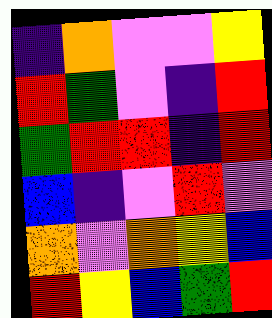[["indigo", "orange", "violet", "violet", "yellow"], ["red", "green", "violet", "indigo", "red"], ["green", "red", "red", "indigo", "red"], ["blue", "indigo", "violet", "red", "violet"], ["orange", "violet", "orange", "yellow", "blue"], ["red", "yellow", "blue", "green", "red"]]